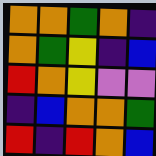[["orange", "orange", "green", "orange", "indigo"], ["orange", "green", "yellow", "indigo", "blue"], ["red", "orange", "yellow", "violet", "violet"], ["indigo", "blue", "orange", "orange", "green"], ["red", "indigo", "red", "orange", "blue"]]